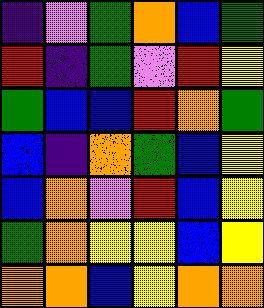[["indigo", "violet", "green", "orange", "blue", "green"], ["red", "indigo", "green", "violet", "red", "yellow"], ["green", "blue", "blue", "red", "orange", "green"], ["blue", "indigo", "orange", "green", "blue", "yellow"], ["blue", "orange", "violet", "red", "blue", "yellow"], ["green", "orange", "yellow", "yellow", "blue", "yellow"], ["orange", "orange", "blue", "yellow", "orange", "orange"]]